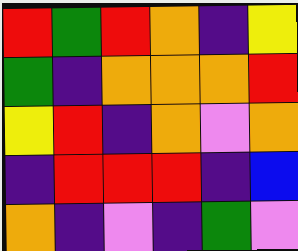[["red", "green", "red", "orange", "indigo", "yellow"], ["green", "indigo", "orange", "orange", "orange", "red"], ["yellow", "red", "indigo", "orange", "violet", "orange"], ["indigo", "red", "red", "red", "indigo", "blue"], ["orange", "indigo", "violet", "indigo", "green", "violet"]]